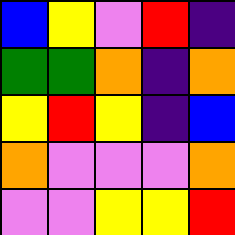[["blue", "yellow", "violet", "red", "indigo"], ["green", "green", "orange", "indigo", "orange"], ["yellow", "red", "yellow", "indigo", "blue"], ["orange", "violet", "violet", "violet", "orange"], ["violet", "violet", "yellow", "yellow", "red"]]